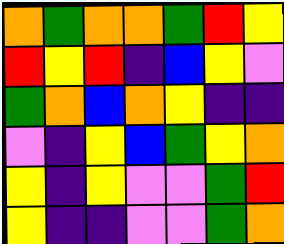[["orange", "green", "orange", "orange", "green", "red", "yellow"], ["red", "yellow", "red", "indigo", "blue", "yellow", "violet"], ["green", "orange", "blue", "orange", "yellow", "indigo", "indigo"], ["violet", "indigo", "yellow", "blue", "green", "yellow", "orange"], ["yellow", "indigo", "yellow", "violet", "violet", "green", "red"], ["yellow", "indigo", "indigo", "violet", "violet", "green", "orange"]]